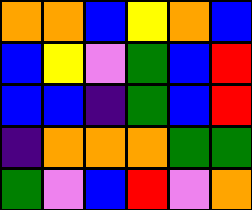[["orange", "orange", "blue", "yellow", "orange", "blue"], ["blue", "yellow", "violet", "green", "blue", "red"], ["blue", "blue", "indigo", "green", "blue", "red"], ["indigo", "orange", "orange", "orange", "green", "green"], ["green", "violet", "blue", "red", "violet", "orange"]]